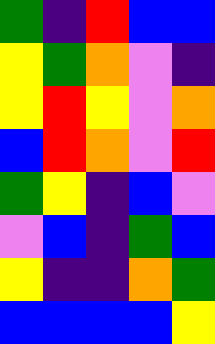[["green", "indigo", "red", "blue", "blue"], ["yellow", "green", "orange", "violet", "indigo"], ["yellow", "red", "yellow", "violet", "orange"], ["blue", "red", "orange", "violet", "red"], ["green", "yellow", "indigo", "blue", "violet"], ["violet", "blue", "indigo", "green", "blue"], ["yellow", "indigo", "indigo", "orange", "green"], ["blue", "blue", "blue", "blue", "yellow"]]